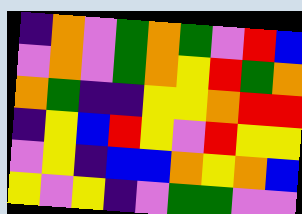[["indigo", "orange", "violet", "green", "orange", "green", "violet", "red", "blue"], ["violet", "orange", "violet", "green", "orange", "yellow", "red", "green", "orange"], ["orange", "green", "indigo", "indigo", "yellow", "yellow", "orange", "red", "red"], ["indigo", "yellow", "blue", "red", "yellow", "violet", "red", "yellow", "yellow"], ["violet", "yellow", "indigo", "blue", "blue", "orange", "yellow", "orange", "blue"], ["yellow", "violet", "yellow", "indigo", "violet", "green", "green", "violet", "violet"]]